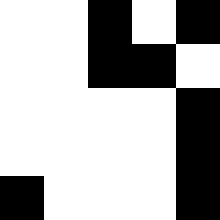[["white", "white", "black", "white", "black"], ["white", "white", "black", "black", "white"], ["white", "white", "white", "white", "black"], ["white", "white", "white", "white", "black"], ["black", "white", "white", "white", "black"]]